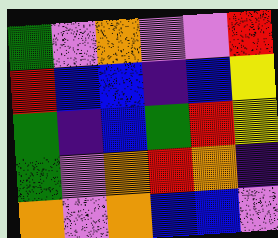[["green", "violet", "orange", "violet", "violet", "red"], ["red", "blue", "blue", "indigo", "blue", "yellow"], ["green", "indigo", "blue", "green", "red", "yellow"], ["green", "violet", "orange", "red", "orange", "indigo"], ["orange", "violet", "orange", "blue", "blue", "violet"]]